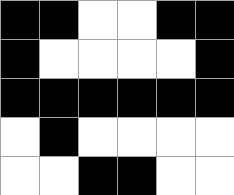[["black", "black", "white", "white", "black", "black"], ["black", "white", "white", "white", "white", "black"], ["black", "black", "black", "black", "black", "black"], ["white", "black", "white", "white", "white", "white"], ["white", "white", "black", "black", "white", "white"]]